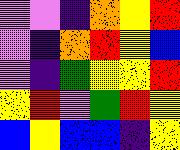[["violet", "violet", "indigo", "orange", "yellow", "red"], ["violet", "indigo", "orange", "red", "yellow", "blue"], ["violet", "indigo", "green", "yellow", "yellow", "red"], ["yellow", "red", "violet", "green", "red", "yellow"], ["blue", "yellow", "blue", "blue", "indigo", "yellow"]]